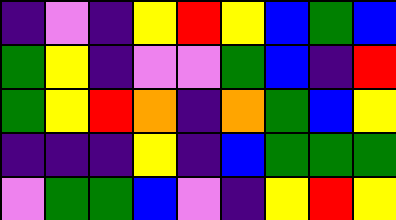[["indigo", "violet", "indigo", "yellow", "red", "yellow", "blue", "green", "blue"], ["green", "yellow", "indigo", "violet", "violet", "green", "blue", "indigo", "red"], ["green", "yellow", "red", "orange", "indigo", "orange", "green", "blue", "yellow"], ["indigo", "indigo", "indigo", "yellow", "indigo", "blue", "green", "green", "green"], ["violet", "green", "green", "blue", "violet", "indigo", "yellow", "red", "yellow"]]